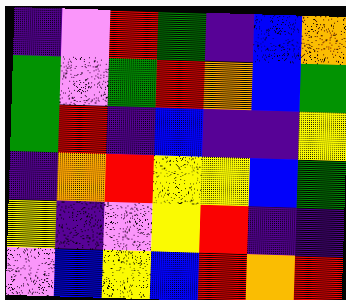[["indigo", "violet", "red", "green", "indigo", "blue", "orange"], ["green", "violet", "green", "red", "orange", "blue", "green"], ["green", "red", "indigo", "blue", "indigo", "indigo", "yellow"], ["indigo", "orange", "red", "yellow", "yellow", "blue", "green"], ["yellow", "indigo", "violet", "yellow", "red", "indigo", "indigo"], ["violet", "blue", "yellow", "blue", "red", "orange", "red"]]